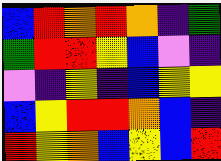[["blue", "red", "orange", "red", "orange", "indigo", "green"], ["green", "red", "red", "yellow", "blue", "violet", "indigo"], ["violet", "indigo", "yellow", "indigo", "blue", "yellow", "yellow"], ["blue", "yellow", "red", "red", "orange", "blue", "indigo"], ["red", "yellow", "orange", "blue", "yellow", "blue", "red"]]